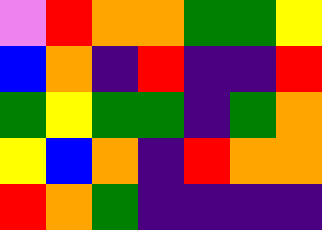[["violet", "red", "orange", "orange", "green", "green", "yellow"], ["blue", "orange", "indigo", "red", "indigo", "indigo", "red"], ["green", "yellow", "green", "green", "indigo", "green", "orange"], ["yellow", "blue", "orange", "indigo", "red", "orange", "orange"], ["red", "orange", "green", "indigo", "indigo", "indigo", "indigo"]]